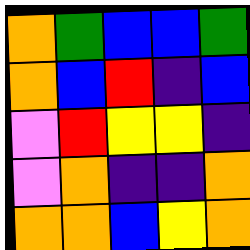[["orange", "green", "blue", "blue", "green"], ["orange", "blue", "red", "indigo", "blue"], ["violet", "red", "yellow", "yellow", "indigo"], ["violet", "orange", "indigo", "indigo", "orange"], ["orange", "orange", "blue", "yellow", "orange"]]